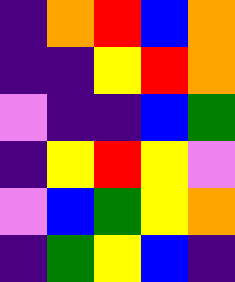[["indigo", "orange", "red", "blue", "orange"], ["indigo", "indigo", "yellow", "red", "orange"], ["violet", "indigo", "indigo", "blue", "green"], ["indigo", "yellow", "red", "yellow", "violet"], ["violet", "blue", "green", "yellow", "orange"], ["indigo", "green", "yellow", "blue", "indigo"]]